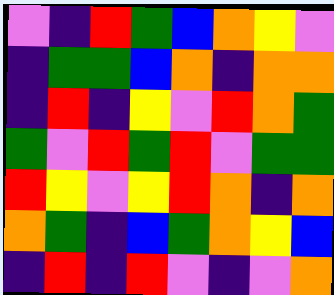[["violet", "indigo", "red", "green", "blue", "orange", "yellow", "violet"], ["indigo", "green", "green", "blue", "orange", "indigo", "orange", "orange"], ["indigo", "red", "indigo", "yellow", "violet", "red", "orange", "green"], ["green", "violet", "red", "green", "red", "violet", "green", "green"], ["red", "yellow", "violet", "yellow", "red", "orange", "indigo", "orange"], ["orange", "green", "indigo", "blue", "green", "orange", "yellow", "blue"], ["indigo", "red", "indigo", "red", "violet", "indigo", "violet", "orange"]]